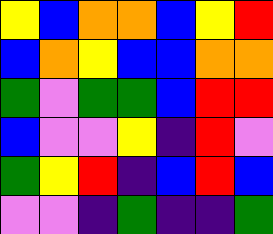[["yellow", "blue", "orange", "orange", "blue", "yellow", "red"], ["blue", "orange", "yellow", "blue", "blue", "orange", "orange"], ["green", "violet", "green", "green", "blue", "red", "red"], ["blue", "violet", "violet", "yellow", "indigo", "red", "violet"], ["green", "yellow", "red", "indigo", "blue", "red", "blue"], ["violet", "violet", "indigo", "green", "indigo", "indigo", "green"]]